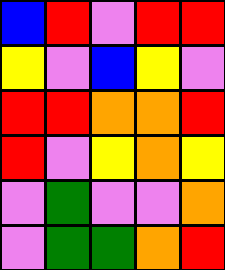[["blue", "red", "violet", "red", "red"], ["yellow", "violet", "blue", "yellow", "violet"], ["red", "red", "orange", "orange", "red"], ["red", "violet", "yellow", "orange", "yellow"], ["violet", "green", "violet", "violet", "orange"], ["violet", "green", "green", "orange", "red"]]